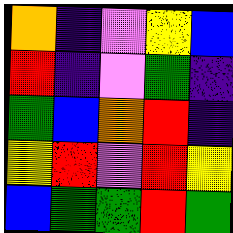[["orange", "indigo", "violet", "yellow", "blue"], ["red", "indigo", "violet", "green", "indigo"], ["green", "blue", "orange", "red", "indigo"], ["yellow", "red", "violet", "red", "yellow"], ["blue", "green", "green", "red", "green"]]